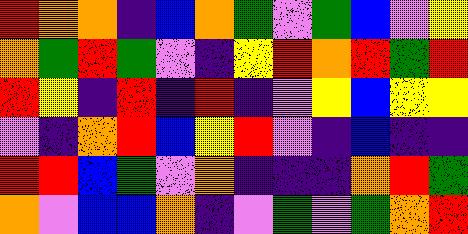[["red", "orange", "orange", "indigo", "blue", "orange", "green", "violet", "green", "blue", "violet", "yellow"], ["orange", "green", "red", "green", "violet", "indigo", "yellow", "red", "orange", "red", "green", "red"], ["red", "yellow", "indigo", "red", "indigo", "red", "indigo", "violet", "yellow", "blue", "yellow", "yellow"], ["violet", "indigo", "orange", "red", "blue", "yellow", "red", "violet", "indigo", "blue", "indigo", "indigo"], ["red", "red", "blue", "green", "violet", "orange", "indigo", "indigo", "indigo", "orange", "red", "green"], ["orange", "violet", "blue", "blue", "orange", "indigo", "violet", "green", "violet", "green", "orange", "red"]]